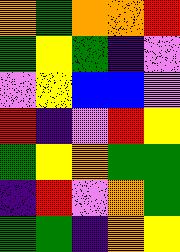[["orange", "green", "orange", "orange", "red"], ["green", "yellow", "green", "indigo", "violet"], ["violet", "yellow", "blue", "blue", "violet"], ["red", "indigo", "violet", "red", "yellow"], ["green", "yellow", "orange", "green", "green"], ["indigo", "red", "violet", "orange", "green"], ["green", "green", "indigo", "orange", "yellow"]]